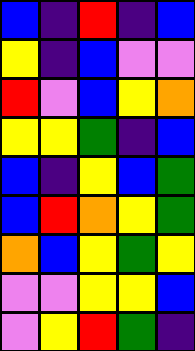[["blue", "indigo", "red", "indigo", "blue"], ["yellow", "indigo", "blue", "violet", "violet"], ["red", "violet", "blue", "yellow", "orange"], ["yellow", "yellow", "green", "indigo", "blue"], ["blue", "indigo", "yellow", "blue", "green"], ["blue", "red", "orange", "yellow", "green"], ["orange", "blue", "yellow", "green", "yellow"], ["violet", "violet", "yellow", "yellow", "blue"], ["violet", "yellow", "red", "green", "indigo"]]